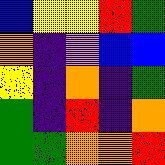[["blue", "yellow", "yellow", "red", "green"], ["orange", "indigo", "violet", "blue", "blue"], ["yellow", "indigo", "orange", "indigo", "green"], ["green", "indigo", "red", "indigo", "orange"], ["green", "green", "orange", "orange", "red"]]